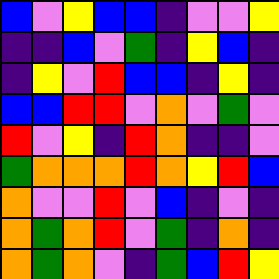[["blue", "violet", "yellow", "blue", "blue", "indigo", "violet", "violet", "yellow"], ["indigo", "indigo", "blue", "violet", "green", "indigo", "yellow", "blue", "indigo"], ["indigo", "yellow", "violet", "red", "blue", "blue", "indigo", "yellow", "indigo"], ["blue", "blue", "red", "red", "violet", "orange", "violet", "green", "violet"], ["red", "violet", "yellow", "indigo", "red", "orange", "indigo", "indigo", "violet"], ["green", "orange", "orange", "orange", "red", "orange", "yellow", "red", "blue"], ["orange", "violet", "violet", "red", "violet", "blue", "indigo", "violet", "indigo"], ["orange", "green", "orange", "red", "violet", "green", "indigo", "orange", "indigo"], ["orange", "green", "orange", "violet", "indigo", "green", "blue", "red", "yellow"]]